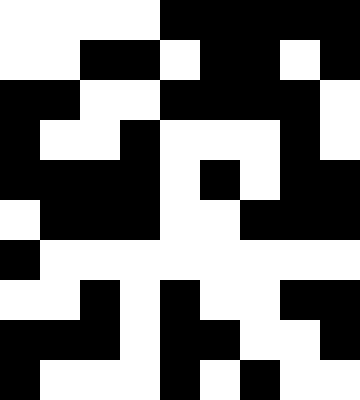[["white", "white", "white", "white", "black", "black", "black", "black", "black"], ["white", "white", "black", "black", "white", "black", "black", "white", "black"], ["black", "black", "white", "white", "black", "black", "black", "black", "white"], ["black", "white", "white", "black", "white", "white", "white", "black", "white"], ["black", "black", "black", "black", "white", "black", "white", "black", "black"], ["white", "black", "black", "black", "white", "white", "black", "black", "black"], ["black", "white", "white", "white", "white", "white", "white", "white", "white"], ["white", "white", "black", "white", "black", "white", "white", "black", "black"], ["black", "black", "black", "white", "black", "black", "white", "white", "black"], ["black", "white", "white", "white", "black", "white", "black", "white", "white"]]